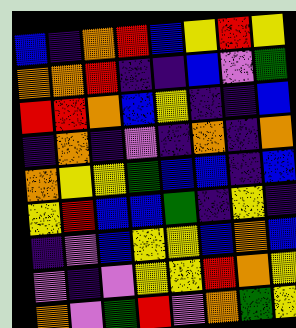[["blue", "indigo", "orange", "red", "blue", "yellow", "red", "yellow"], ["orange", "orange", "red", "indigo", "indigo", "blue", "violet", "green"], ["red", "red", "orange", "blue", "yellow", "indigo", "indigo", "blue"], ["indigo", "orange", "indigo", "violet", "indigo", "orange", "indigo", "orange"], ["orange", "yellow", "yellow", "green", "blue", "blue", "indigo", "blue"], ["yellow", "red", "blue", "blue", "green", "indigo", "yellow", "indigo"], ["indigo", "violet", "blue", "yellow", "yellow", "blue", "orange", "blue"], ["violet", "indigo", "violet", "yellow", "yellow", "red", "orange", "yellow"], ["orange", "violet", "green", "red", "violet", "orange", "green", "yellow"]]